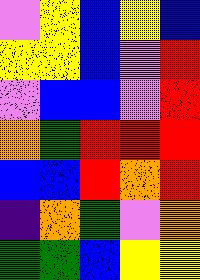[["violet", "yellow", "blue", "yellow", "blue"], ["yellow", "yellow", "blue", "violet", "red"], ["violet", "blue", "blue", "violet", "red"], ["orange", "green", "red", "red", "red"], ["blue", "blue", "red", "orange", "red"], ["indigo", "orange", "green", "violet", "orange"], ["green", "green", "blue", "yellow", "yellow"]]